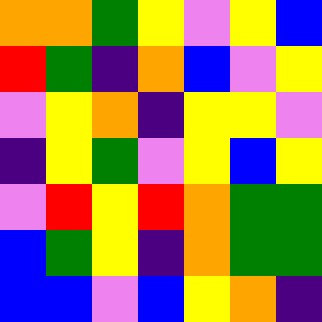[["orange", "orange", "green", "yellow", "violet", "yellow", "blue"], ["red", "green", "indigo", "orange", "blue", "violet", "yellow"], ["violet", "yellow", "orange", "indigo", "yellow", "yellow", "violet"], ["indigo", "yellow", "green", "violet", "yellow", "blue", "yellow"], ["violet", "red", "yellow", "red", "orange", "green", "green"], ["blue", "green", "yellow", "indigo", "orange", "green", "green"], ["blue", "blue", "violet", "blue", "yellow", "orange", "indigo"]]